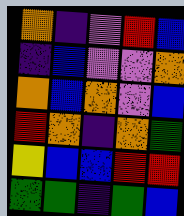[["orange", "indigo", "violet", "red", "blue"], ["indigo", "blue", "violet", "violet", "orange"], ["orange", "blue", "orange", "violet", "blue"], ["red", "orange", "indigo", "orange", "green"], ["yellow", "blue", "blue", "red", "red"], ["green", "green", "indigo", "green", "blue"]]